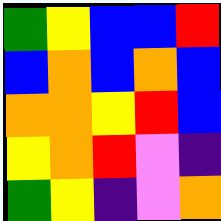[["green", "yellow", "blue", "blue", "red"], ["blue", "orange", "blue", "orange", "blue"], ["orange", "orange", "yellow", "red", "blue"], ["yellow", "orange", "red", "violet", "indigo"], ["green", "yellow", "indigo", "violet", "orange"]]